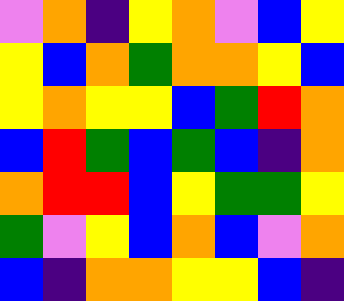[["violet", "orange", "indigo", "yellow", "orange", "violet", "blue", "yellow"], ["yellow", "blue", "orange", "green", "orange", "orange", "yellow", "blue"], ["yellow", "orange", "yellow", "yellow", "blue", "green", "red", "orange"], ["blue", "red", "green", "blue", "green", "blue", "indigo", "orange"], ["orange", "red", "red", "blue", "yellow", "green", "green", "yellow"], ["green", "violet", "yellow", "blue", "orange", "blue", "violet", "orange"], ["blue", "indigo", "orange", "orange", "yellow", "yellow", "blue", "indigo"]]